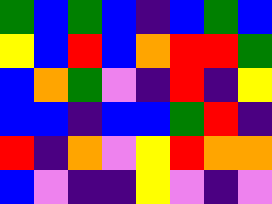[["green", "blue", "green", "blue", "indigo", "blue", "green", "blue"], ["yellow", "blue", "red", "blue", "orange", "red", "red", "green"], ["blue", "orange", "green", "violet", "indigo", "red", "indigo", "yellow"], ["blue", "blue", "indigo", "blue", "blue", "green", "red", "indigo"], ["red", "indigo", "orange", "violet", "yellow", "red", "orange", "orange"], ["blue", "violet", "indigo", "indigo", "yellow", "violet", "indigo", "violet"]]